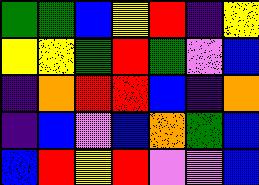[["green", "green", "blue", "yellow", "red", "indigo", "yellow"], ["yellow", "yellow", "green", "red", "green", "violet", "blue"], ["indigo", "orange", "red", "red", "blue", "indigo", "orange"], ["indigo", "blue", "violet", "blue", "orange", "green", "blue"], ["blue", "red", "yellow", "red", "violet", "violet", "blue"]]